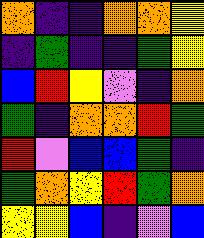[["orange", "indigo", "indigo", "orange", "orange", "yellow"], ["indigo", "green", "indigo", "indigo", "green", "yellow"], ["blue", "red", "yellow", "violet", "indigo", "orange"], ["green", "indigo", "orange", "orange", "red", "green"], ["red", "violet", "blue", "blue", "green", "indigo"], ["green", "orange", "yellow", "red", "green", "orange"], ["yellow", "yellow", "blue", "indigo", "violet", "blue"]]